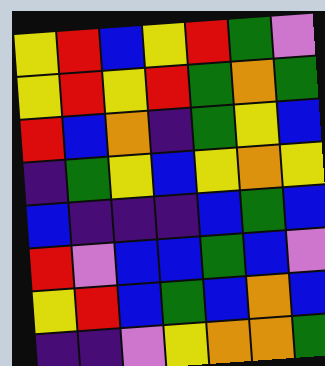[["yellow", "red", "blue", "yellow", "red", "green", "violet"], ["yellow", "red", "yellow", "red", "green", "orange", "green"], ["red", "blue", "orange", "indigo", "green", "yellow", "blue"], ["indigo", "green", "yellow", "blue", "yellow", "orange", "yellow"], ["blue", "indigo", "indigo", "indigo", "blue", "green", "blue"], ["red", "violet", "blue", "blue", "green", "blue", "violet"], ["yellow", "red", "blue", "green", "blue", "orange", "blue"], ["indigo", "indigo", "violet", "yellow", "orange", "orange", "green"]]